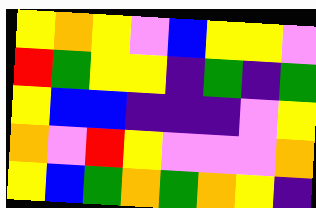[["yellow", "orange", "yellow", "violet", "blue", "yellow", "yellow", "violet"], ["red", "green", "yellow", "yellow", "indigo", "green", "indigo", "green"], ["yellow", "blue", "blue", "indigo", "indigo", "indigo", "violet", "yellow"], ["orange", "violet", "red", "yellow", "violet", "violet", "violet", "orange"], ["yellow", "blue", "green", "orange", "green", "orange", "yellow", "indigo"]]